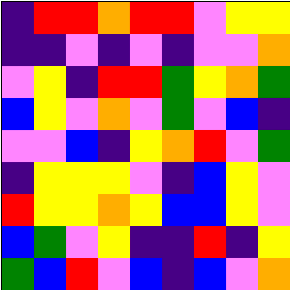[["indigo", "red", "red", "orange", "red", "red", "violet", "yellow", "yellow"], ["indigo", "indigo", "violet", "indigo", "violet", "indigo", "violet", "violet", "orange"], ["violet", "yellow", "indigo", "red", "red", "green", "yellow", "orange", "green"], ["blue", "yellow", "violet", "orange", "violet", "green", "violet", "blue", "indigo"], ["violet", "violet", "blue", "indigo", "yellow", "orange", "red", "violet", "green"], ["indigo", "yellow", "yellow", "yellow", "violet", "indigo", "blue", "yellow", "violet"], ["red", "yellow", "yellow", "orange", "yellow", "blue", "blue", "yellow", "violet"], ["blue", "green", "violet", "yellow", "indigo", "indigo", "red", "indigo", "yellow"], ["green", "blue", "red", "violet", "blue", "indigo", "blue", "violet", "orange"]]